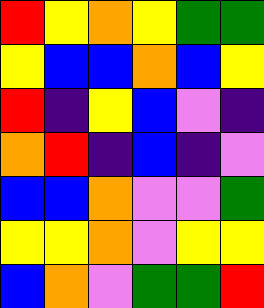[["red", "yellow", "orange", "yellow", "green", "green"], ["yellow", "blue", "blue", "orange", "blue", "yellow"], ["red", "indigo", "yellow", "blue", "violet", "indigo"], ["orange", "red", "indigo", "blue", "indigo", "violet"], ["blue", "blue", "orange", "violet", "violet", "green"], ["yellow", "yellow", "orange", "violet", "yellow", "yellow"], ["blue", "orange", "violet", "green", "green", "red"]]